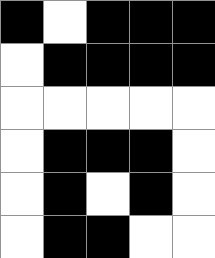[["black", "white", "black", "black", "black"], ["white", "black", "black", "black", "black"], ["white", "white", "white", "white", "white"], ["white", "black", "black", "black", "white"], ["white", "black", "white", "black", "white"], ["white", "black", "black", "white", "white"]]